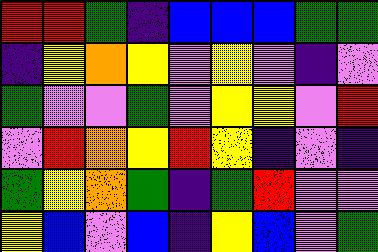[["red", "red", "green", "indigo", "blue", "blue", "blue", "green", "green"], ["indigo", "yellow", "orange", "yellow", "violet", "yellow", "violet", "indigo", "violet"], ["green", "violet", "violet", "green", "violet", "yellow", "yellow", "violet", "red"], ["violet", "red", "orange", "yellow", "red", "yellow", "indigo", "violet", "indigo"], ["green", "yellow", "orange", "green", "indigo", "green", "red", "violet", "violet"], ["yellow", "blue", "violet", "blue", "indigo", "yellow", "blue", "violet", "green"]]